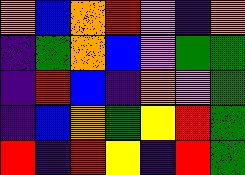[["orange", "blue", "orange", "red", "violet", "indigo", "orange"], ["indigo", "green", "orange", "blue", "violet", "green", "green"], ["indigo", "red", "blue", "indigo", "orange", "violet", "green"], ["indigo", "blue", "orange", "green", "yellow", "red", "green"], ["red", "indigo", "red", "yellow", "indigo", "red", "green"]]